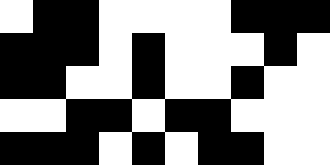[["white", "black", "black", "white", "white", "white", "white", "black", "black", "black"], ["black", "black", "black", "white", "black", "white", "white", "white", "black", "white"], ["black", "black", "white", "white", "black", "white", "white", "black", "white", "white"], ["white", "white", "black", "black", "white", "black", "black", "white", "white", "white"], ["black", "black", "black", "white", "black", "white", "black", "black", "white", "white"]]